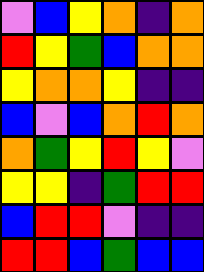[["violet", "blue", "yellow", "orange", "indigo", "orange"], ["red", "yellow", "green", "blue", "orange", "orange"], ["yellow", "orange", "orange", "yellow", "indigo", "indigo"], ["blue", "violet", "blue", "orange", "red", "orange"], ["orange", "green", "yellow", "red", "yellow", "violet"], ["yellow", "yellow", "indigo", "green", "red", "red"], ["blue", "red", "red", "violet", "indigo", "indigo"], ["red", "red", "blue", "green", "blue", "blue"]]